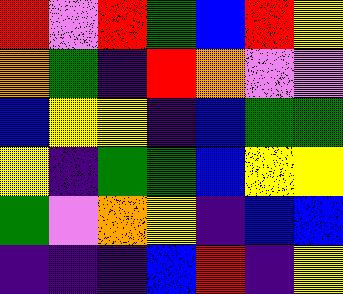[["red", "violet", "red", "green", "blue", "red", "yellow"], ["orange", "green", "indigo", "red", "orange", "violet", "violet"], ["blue", "yellow", "yellow", "indigo", "blue", "green", "green"], ["yellow", "indigo", "green", "green", "blue", "yellow", "yellow"], ["green", "violet", "orange", "yellow", "indigo", "blue", "blue"], ["indigo", "indigo", "indigo", "blue", "red", "indigo", "yellow"]]